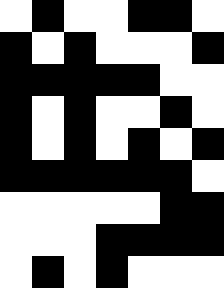[["white", "black", "white", "white", "black", "black", "white"], ["black", "white", "black", "white", "white", "white", "black"], ["black", "black", "black", "black", "black", "white", "white"], ["black", "white", "black", "white", "white", "black", "white"], ["black", "white", "black", "white", "black", "white", "black"], ["black", "black", "black", "black", "black", "black", "white"], ["white", "white", "white", "white", "white", "black", "black"], ["white", "white", "white", "black", "black", "black", "black"], ["white", "black", "white", "black", "white", "white", "white"]]